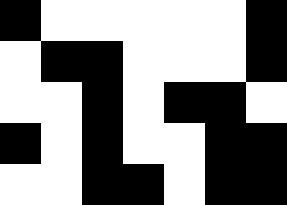[["black", "white", "white", "white", "white", "white", "black"], ["white", "black", "black", "white", "white", "white", "black"], ["white", "white", "black", "white", "black", "black", "white"], ["black", "white", "black", "white", "white", "black", "black"], ["white", "white", "black", "black", "white", "black", "black"]]